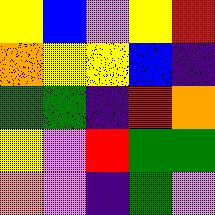[["yellow", "blue", "violet", "yellow", "red"], ["orange", "yellow", "yellow", "blue", "indigo"], ["green", "green", "indigo", "red", "orange"], ["yellow", "violet", "red", "green", "green"], ["orange", "violet", "indigo", "green", "violet"]]